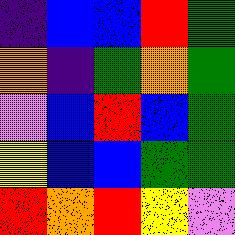[["indigo", "blue", "blue", "red", "green"], ["orange", "indigo", "green", "orange", "green"], ["violet", "blue", "red", "blue", "green"], ["yellow", "blue", "blue", "green", "green"], ["red", "orange", "red", "yellow", "violet"]]